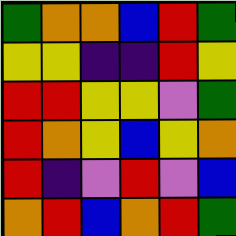[["green", "orange", "orange", "blue", "red", "green"], ["yellow", "yellow", "indigo", "indigo", "red", "yellow"], ["red", "red", "yellow", "yellow", "violet", "green"], ["red", "orange", "yellow", "blue", "yellow", "orange"], ["red", "indigo", "violet", "red", "violet", "blue"], ["orange", "red", "blue", "orange", "red", "green"]]